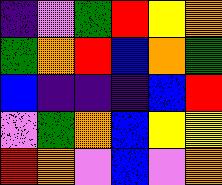[["indigo", "violet", "green", "red", "yellow", "orange"], ["green", "orange", "red", "blue", "orange", "green"], ["blue", "indigo", "indigo", "indigo", "blue", "red"], ["violet", "green", "orange", "blue", "yellow", "yellow"], ["red", "orange", "violet", "blue", "violet", "orange"]]